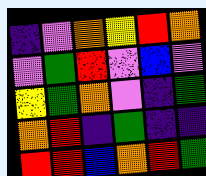[["indigo", "violet", "orange", "yellow", "red", "orange"], ["violet", "green", "red", "violet", "blue", "violet"], ["yellow", "green", "orange", "violet", "indigo", "green"], ["orange", "red", "indigo", "green", "indigo", "indigo"], ["red", "red", "blue", "orange", "red", "green"]]